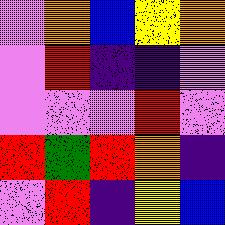[["violet", "orange", "blue", "yellow", "orange"], ["violet", "red", "indigo", "indigo", "violet"], ["violet", "violet", "violet", "red", "violet"], ["red", "green", "red", "orange", "indigo"], ["violet", "red", "indigo", "yellow", "blue"]]